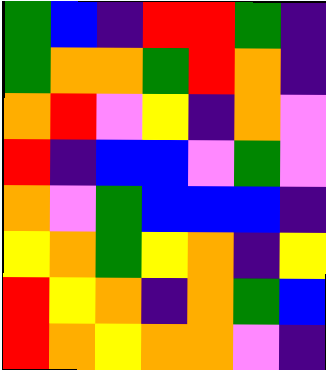[["green", "blue", "indigo", "red", "red", "green", "indigo"], ["green", "orange", "orange", "green", "red", "orange", "indigo"], ["orange", "red", "violet", "yellow", "indigo", "orange", "violet"], ["red", "indigo", "blue", "blue", "violet", "green", "violet"], ["orange", "violet", "green", "blue", "blue", "blue", "indigo"], ["yellow", "orange", "green", "yellow", "orange", "indigo", "yellow"], ["red", "yellow", "orange", "indigo", "orange", "green", "blue"], ["red", "orange", "yellow", "orange", "orange", "violet", "indigo"]]